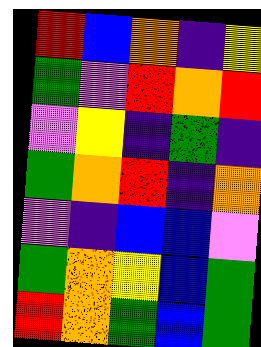[["red", "blue", "orange", "indigo", "yellow"], ["green", "violet", "red", "orange", "red"], ["violet", "yellow", "indigo", "green", "indigo"], ["green", "orange", "red", "indigo", "orange"], ["violet", "indigo", "blue", "blue", "violet"], ["green", "orange", "yellow", "blue", "green"], ["red", "orange", "green", "blue", "green"]]